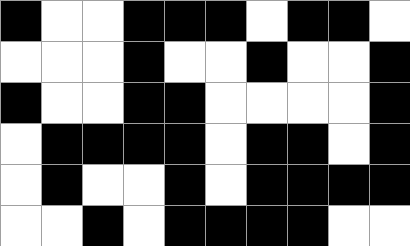[["black", "white", "white", "black", "black", "black", "white", "black", "black", "white"], ["white", "white", "white", "black", "white", "white", "black", "white", "white", "black"], ["black", "white", "white", "black", "black", "white", "white", "white", "white", "black"], ["white", "black", "black", "black", "black", "white", "black", "black", "white", "black"], ["white", "black", "white", "white", "black", "white", "black", "black", "black", "black"], ["white", "white", "black", "white", "black", "black", "black", "black", "white", "white"]]